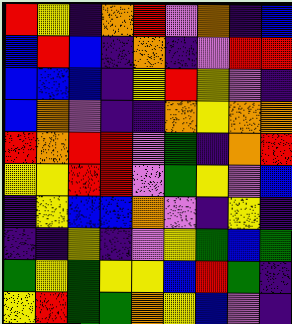[["red", "yellow", "indigo", "orange", "red", "violet", "orange", "indigo", "blue"], ["blue", "red", "blue", "indigo", "orange", "indigo", "violet", "red", "red"], ["blue", "blue", "blue", "indigo", "yellow", "red", "yellow", "violet", "indigo"], ["blue", "orange", "violet", "indigo", "indigo", "orange", "yellow", "orange", "orange"], ["red", "orange", "red", "red", "violet", "green", "indigo", "orange", "red"], ["yellow", "yellow", "red", "red", "violet", "green", "yellow", "violet", "blue"], ["indigo", "yellow", "blue", "blue", "orange", "violet", "indigo", "yellow", "indigo"], ["indigo", "indigo", "yellow", "indigo", "violet", "yellow", "green", "blue", "green"], ["green", "yellow", "green", "yellow", "yellow", "blue", "red", "green", "indigo"], ["yellow", "red", "green", "green", "orange", "yellow", "blue", "violet", "indigo"]]